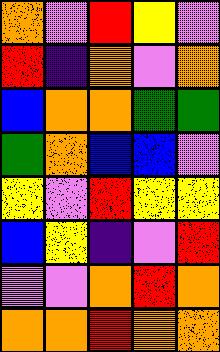[["orange", "violet", "red", "yellow", "violet"], ["red", "indigo", "orange", "violet", "orange"], ["blue", "orange", "orange", "green", "green"], ["green", "orange", "blue", "blue", "violet"], ["yellow", "violet", "red", "yellow", "yellow"], ["blue", "yellow", "indigo", "violet", "red"], ["violet", "violet", "orange", "red", "orange"], ["orange", "orange", "red", "orange", "orange"]]